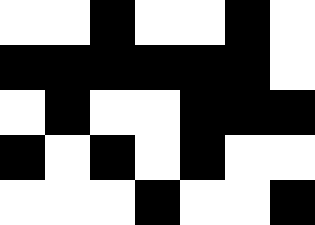[["white", "white", "black", "white", "white", "black", "white"], ["black", "black", "black", "black", "black", "black", "white"], ["white", "black", "white", "white", "black", "black", "black"], ["black", "white", "black", "white", "black", "white", "white"], ["white", "white", "white", "black", "white", "white", "black"]]